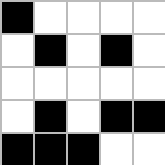[["black", "white", "white", "white", "white"], ["white", "black", "white", "black", "white"], ["white", "white", "white", "white", "white"], ["white", "black", "white", "black", "black"], ["black", "black", "black", "white", "white"]]